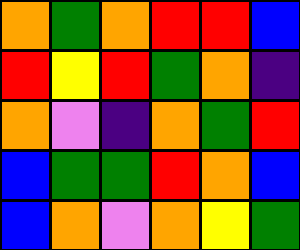[["orange", "green", "orange", "red", "red", "blue"], ["red", "yellow", "red", "green", "orange", "indigo"], ["orange", "violet", "indigo", "orange", "green", "red"], ["blue", "green", "green", "red", "orange", "blue"], ["blue", "orange", "violet", "orange", "yellow", "green"]]